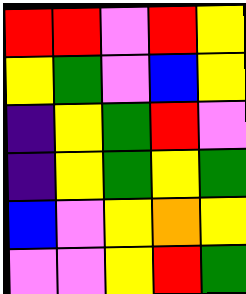[["red", "red", "violet", "red", "yellow"], ["yellow", "green", "violet", "blue", "yellow"], ["indigo", "yellow", "green", "red", "violet"], ["indigo", "yellow", "green", "yellow", "green"], ["blue", "violet", "yellow", "orange", "yellow"], ["violet", "violet", "yellow", "red", "green"]]